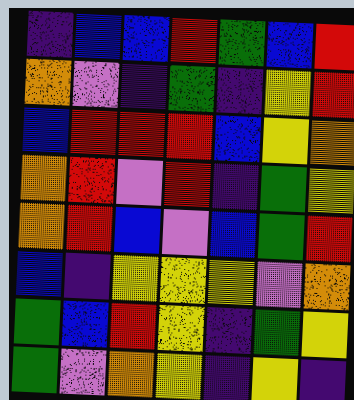[["indigo", "blue", "blue", "red", "green", "blue", "red"], ["orange", "violet", "indigo", "green", "indigo", "yellow", "red"], ["blue", "red", "red", "red", "blue", "yellow", "orange"], ["orange", "red", "violet", "red", "indigo", "green", "yellow"], ["orange", "red", "blue", "violet", "blue", "green", "red"], ["blue", "indigo", "yellow", "yellow", "yellow", "violet", "orange"], ["green", "blue", "red", "yellow", "indigo", "green", "yellow"], ["green", "violet", "orange", "yellow", "indigo", "yellow", "indigo"]]